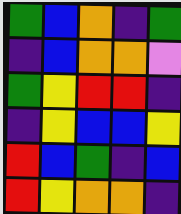[["green", "blue", "orange", "indigo", "green"], ["indigo", "blue", "orange", "orange", "violet"], ["green", "yellow", "red", "red", "indigo"], ["indigo", "yellow", "blue", "blue", "yellow"], ["red", "blue", "green", "indigo", "blue"], ["red", "yellow", "orange", "orange", "indigo"]]